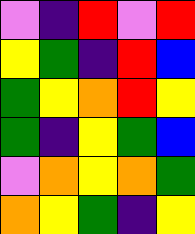[["violet", "indigo", "red", "violet", "red"], ["yellow", "green", "indigo", "red", "blue"], ["green", "yellow", "orange", "red", "yellow"], ["green", "indigo", "yellow", "green", "blue"], ["violet", "orange", "yellow", "orange", "green"], ["orange", "yellow", "green", "indigo", "yellow"]]